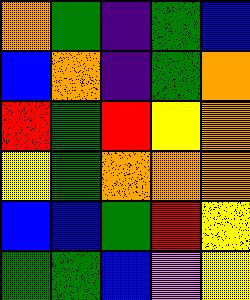[["orange", "green", "indigo", "green", "blue"], ["blue", "orange", "indigo", "green", "orange"], ["red", "green", "red", "yellow", "orange"], ["yellow", "green", "orange", "orange", "orange"], ["blue", "blue", "green", "red", "yellow"], ["green", "green", "blue", "violet", "yellow"]]